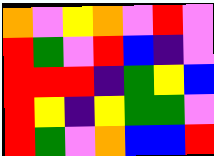[["orange", "violet", "yellow", "orange", "violet", "red", "violet"], ["red", "green", "violet", "red", "blue", "indigo", "violet"], ["red", "red", "red", "indigo", "green", "yellow", "blue"], ["red", "yellow", "indigo", "yellow", "green", "green", "violet"], ["red", "green", "violet", "orange", "blue", "blue", "red"]]